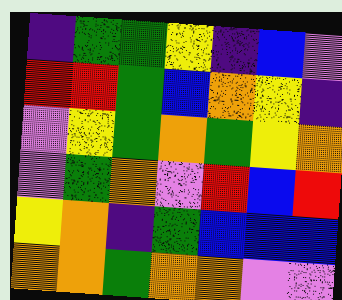[["indigo", "green", "green", "yellow", "indigo", "blue", "violet"], ["red", "red", "green", "blue", "orange", "yellow", "indigo"], ["violet", "yellow", "green", "orange", "green", "yellow", "orange"], ["violet", "green", "orange", "violet", "red", "blue", "red"], ["yellow", "orange", "indigo", "green", "blue", "blue", "blue"], ["orange", "orange", "green", "orange", "orange", "violet", "violet"]]